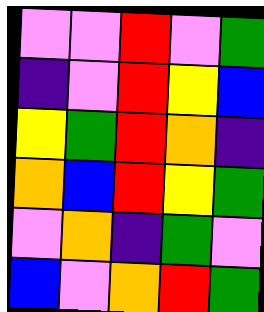[["violet", "violet", "red", "violet", "green"], ["indigo", "violet", "red", "yellow", "blue"], ["yellow", "green", "red", "orange", "indigo"], ["orange", "blue", "red", "yellow", "green"], ["violet", "orange", "indigo", "green", "violet"], ["blue", "violet", "orange", "red", "green"]]